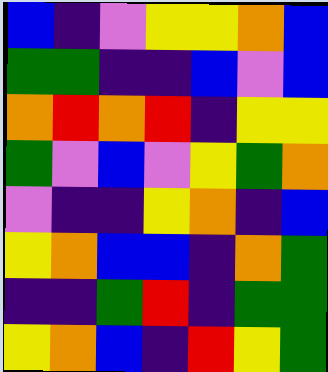[["blue", "indigo", "violet", "yellow", "yellow", "orange", "blue"], ["green", "green", "indigo", "indigo", "blue", "violet", "blue"], ["orange", "red", "orange", "red", "indigo", "yellow", "yellow"], ["green", "violet", "blue", "violet", "yellow", "green", "orange"], ["violet", "indigo", "indigo", "yellow", "orange", "indigo", "blue"], ["yellow", "orange", "blue", "blue", "indigo", "orange", "green"], ["indigo", "indigo", "green", "red", "indigo", "green", "green"], ["yellow", "orange", "blue", "indigo", "red", "yellow", "green"]]